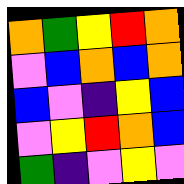[["orange", "green", "yellow", "red", "orange"], ["violet", "blue", "orange", "blue", "orange"], ["blue", "violet", "indigo", "yellow", "blue"], ["violet", "yellow", "red", "orange", "blue"], ["green", "indigo", "violet", "yellow", "violet"]]